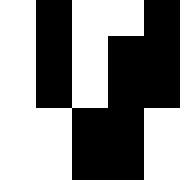[["white", "black", "white", "white", "black"], ["white", "black", "white", "black", "black"], ["white", "black", "white", "black", "black"], ["white", "white", "black", "black", "white"], ["white", "white", "black", "black", "white"]]